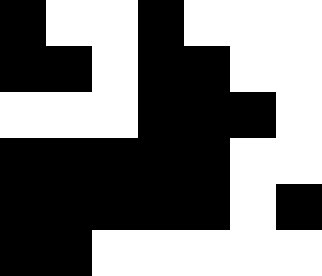[["black", "white", "white", "black", "white", "white", "white"], ["black", "black", "white", "black", "black", "white", "white"], ["white", "white", "white", "black", "black", "black", "white"], ["black", "black", "black", "black", "black", "white", "white"], ["black", "black", "black", "black", "black", "white", "black"], ["black", "black", "white", "white", "white", "white", "white"]]